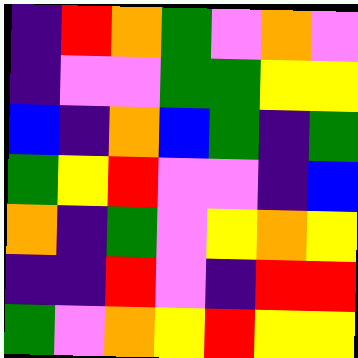[["indigo", "red", "orange", "green", "violet", "orange", "violet"], ["indigo", "violet", "violet", "green", "green", "yellow", "yellow"], ["blue", "indigo", "orange", "blue", "green", "indigo", "green"], ["green", "yellow", "red", "violet", "violet", "indigo", "blue"], ["orange", "indigo", "green", "violet", "yellow", "orange", "yellow"], ["indigo", "indigo", "red", "violet", "indigo", "red", "red"], ["green", "violet", "orange", "yellow", "red", "yellow", "yellow"]]